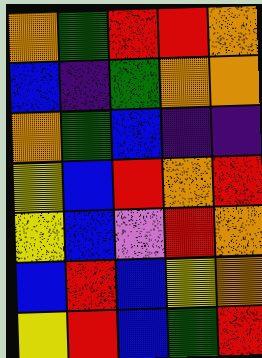[["orange", "green", "red", "red", "orange"], ["blue", "indigo", "green", "orange", "orange"], ["orange", "green", "blue", "indigo", "indigo"], ["yellow", "blue", "red", "orange", "red"], ["yellow", "blue", "violet", "red", "orange"], ["blue", "red", "blue", "yellow", "orange"], ["yellow", "red", "blue", "green", "red"]]